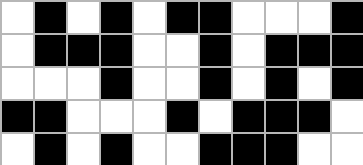[["white", "black", "white", "black", "white", "black", "black", "white", "white", "white", "black"], ["white", "black", "black", "black", "white", "white", "black", "white", "black", "black", "black"], ["white", "white", "white", "black", "white", "white", "black", "white", "black", "white", "black"], ["black", "black", "white", "white", "white", "black", "white", "black", "black", "black", "white"], ["white", "black", "white", "black", "white", "white", "black", "black", "black", "white", "white"]]